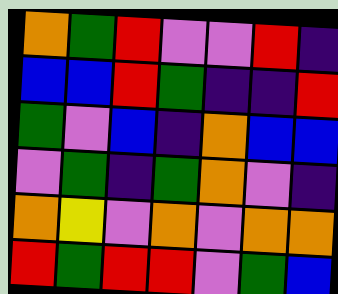[["orange", "green", "red", "violet", "violet", "red", "indigo"], ["blue", "blue", "red", "green", "indigo", "indigo", "red"], ["green", "violet", "blue", "indigo", "orange", "blue", "blue"], ["violet", "green", "indigo", "green", "orange", "violet", "indigo"], ["orange", "yellow", "violet", "orange", "violet", "orange", "orange"], ["red", "green", "red", "red", "violet", "green", "blue"]]